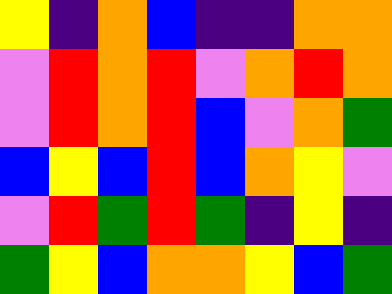[["yellow", "indigo", "orange", "blue", "indigo", "indigo", "orange", "orange"], ["violet", "red", "orange", "red", "violet", "orange", "red", "orange"], ["violet", "red", "orange", "red", "blue", "violet", "orange", "green"], ["blue", "yellow", "blue", "red", "blue", "orange", "yellow", "violet"], ["violet", "red", "green", "red", "green", "indigo", "yellow", "indigo"], ["green", "yellow", "blue", "orange", "orange", "yellow", "blue", "green"]]